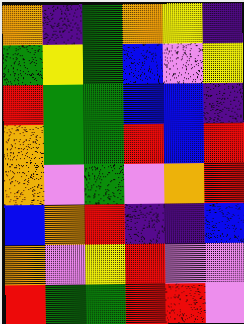[["orange", "indigo", "green", "orange", "yellow", "indigo"], ["green", "yellow", "green", "blue", "violet", "yellow"], ["red", "green", "green", "blue", "blue", "indigo"], ["orange", "green", "green", "red", "blue", "red"], ["orange", "violet", "green", "violet", "orange", "red"], ["blue", "orange", "red", "indigo", "indigo", "blue"], ["orange", "violet", "yellow", "red", "violet", "violet"], ["red", "green", "green", "red", "red", "violet"]]